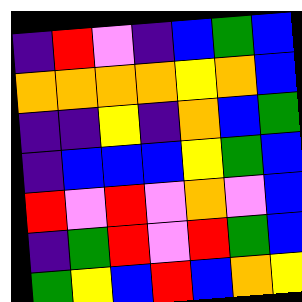[["indigo", "red", "violet", "indigo", "blue", "green", "blue"], ["orange", "orange", "orange", "orange", "yellow", "orange", "blue"], ["indigo", "indigo", "yellow", "indigo", "orange", "blue", "green"], ["indigo", "blue", "blue", "blue", "yellow", "green", "blue"], ["red", "violet", "red", "violet", "orange", "violet", "blue"], ["indigo", "green", "red", "violet", "red", "green", "blue"], ["green", "yellow", "blue", "red", "blue", "orange", "yellow"]]